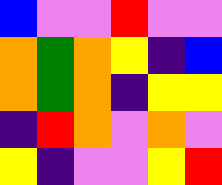[["blue", "violet", "violet", "red", "violet", "violet"], ["orange", "green", "orange", "yellow", "indigo", "blue"], ["orange", "green", "orange", "indigo", "yellow", "yellow"], ["indigo", "red", "orange", "violet", "orange", "violet"], ["yellow", "indigo", "violet", "violet", "yellow", "red"]]